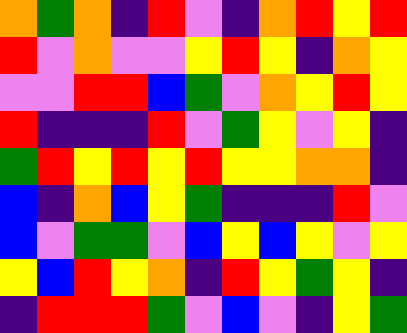[["orange", "green", "orange", "indigo", "red", "violet", "indigo", "orange", "red", "yellow", "red"], ["red", "violet", "orange", "violet", "violet", "yellow", "red", "yellow", "indigo", "orange", "yellow"], ["violet", "violet", "red", "red", "blue", "green", "violet", "orange", "yellow", "red", "yellow"], ["red", "indigo", "indigo", "indigo", "red", "violet", "green", "yellow", "violet", "yellow", "indigo"], ["green", "red", "yellow", "red", "yellow", "red", "yellow", "yellow", "orange", "orange", "indigo"], ["blue", "indigo", "orange", "blue", "yellow", "green", "indigo", "indigo", "indigo", "red", "violet"], ["blue", "violet", "green", "green", "violet", "blue", "yellow", "blue", "yellow", "violet", "yellow"], ["yellow", "blue", "red", "yellow", "orange", "indigo", "red", "yellow", "green", "yellow", "indigo"], ["indigo", "red", "red", "red", "green", "violet", "blue", "violet", "indigo", "yellow", "green"]]